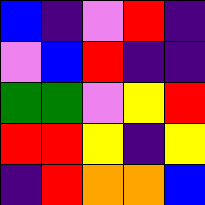[["blue", "indigo", "violet", "red", "indigo"], ["violet", "blue", "red", "indigo", "indigo"], ["green", "green", "violet", "yellow", "red"], ["red", "red", "yellow", "indigo", "yellow"], ["indigo", "red", "orange", "orange", "blue"]]